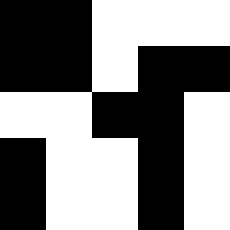[["black", "black", "white", "white", "white"], ["black", "black", "white", "black", "black"], ["white", "white", "black", "black", "white"], ["black", "white", "white", "black", "white"], ["black", "white", "white", "black", "white"]]